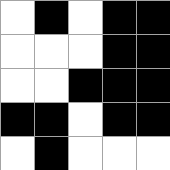[["white", "black", "white", "black", "black"], ["white", "white", "white", "black", "black"], ["white", "white", "black", "black", "black"], ["black", "black", "white", "black", "black"], ["white", "black", "white", "white", "white"]]